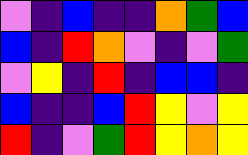[["violet", "indigo", "blue", "indigo", "indigo", "orange", "green", "blue"], ["blue", "indigo", "red", "orange", "violet", "indigo", "violet", "green"], ["violet", "yellow", "indigo", "red", "indigo", "blue", "blue", "indigo"], ["blue", "indigo", "indigo", "blue", "red", "yellow", "violet", "yellow"], ["red", "indigo", "violet", "green", "red", "yellow", "orange", "yellow"]]